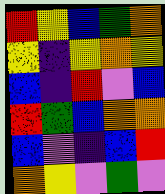[["red", "yellow", "blue", "green", "orange"], ["yellow", "indigo", "yellow", "orange", "yellow"], ["blue", "indigo", "red", "violet", "blue"], ["red", "green", "blue", "orange", "orange"], ["blue", "violet", "indigo", "blue", "red"], ["orange", "yellow", "violet", "green", "violet"]]